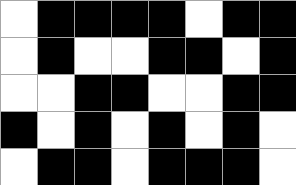[["white", "black", "black", "black", "black", "white", "black", "black"], ["white", "black", "white", "white", "black", "black", "white", "black"], ["white", "white", "black", "black", "white", "white", "black", "black"], ["black", "white", "black", "white", "black", "white", "black", "white"], ["white", "black", "black", "white", "black", "black", "black", "white"]]